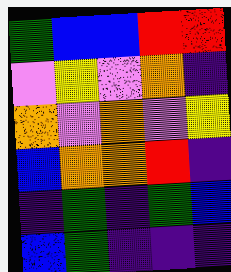[["green", "blue", "blue", "red", "red"], ["violet", "yellow", "violet", "orange", "indigo"], ["orange", "violet", "orange", "violet", "yellow"], ["blue", "orange", "orange", "red", "indigo"], ["indigo", "green", "indigo", "green", "blue"], ["blue", "green", "indigo", "indigo", "indigo"]]